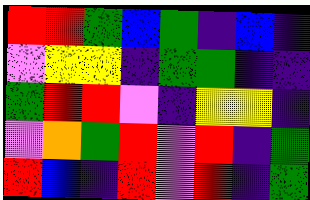[["red", "red", "green", "blue", "green", "indigo", "blue", "indigo"], ["violet", "yellow", "yellow", "indigo", "green", "green", "indigo", "indigo"], ["green", "red", "red", "violet", "indigo", "yellow", "yellow", "indigo"], ["violet", "orange", "green", "red", "violet", "red", "indigo", "green"], ["red", "blue", "indigo", "red", "violet", "red", "indigo", "green"]]